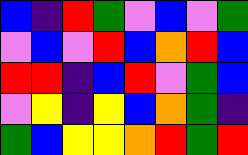[["blue", "indigo", "red", "green", "violet", "blue", "violet", "green"], ["violet", "blue", "violet", "red", "blue", "orange", "red", "blue"], ["red", "red", "indigo", "blue", "red", "violet", "green", "blue"], ["violet", "yellow", "indigo", "yellow", "blue", "orange", "green", "indigo"], ["green", "blue", "yellow", "yellow", "orange", "red", "green", "red"]]